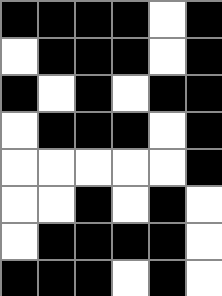[["black", "black", "black", "black", "white", "black"], ["white", "black", "black", "black", "white", "black"], ["black", "white", "black", "white", "black", "black"], ["white", "black", "black", "black", "white", "black"], ["white", "white", "white", "white", "white", "black"], ["white", "white", "black", "white", "black", "white"], ["white", "black", "black", "black", "black", "white"], ["black", "black", "black", "white", "black", "white"]]